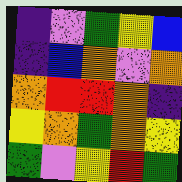[["indigo", "violet", "green", "yellow", "blue"], ["indigo", "blue", "orange", "violet", "orange"], ["orange", "red", "red", "orange", "indigo"], ["yellow", "orange", "green", "orange", "yellow"], ["green", "violet", "yellow", "red", "green"]]